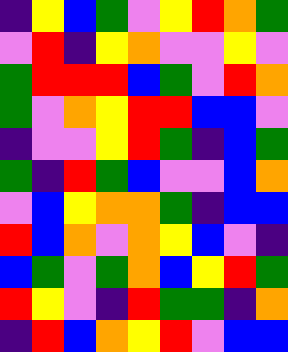[["indigo", "yellow", "blue", "green", "violet", "yellow", "red", "orange", "green"], ["violet", "red", "indigo", "yellow", "orange", "violet", "violet", "yellow", "violet"], ["green", "red", "red", "red", "blue", "green", "violet", "red", "orange"], ["green", "violet", "orange", "yellow", "red", "red", "blue", "blue", "violet"], ["indigo", "violet", "violet", "yellow", "red", "green", "indigo", "blue", "green"], ["green", "indigo", "red", "green", "blue", "violet", "violet", "blue", "orange"], ["violet", "blue", "yellow", "orange", "orange", "green", "indigo", "blue", "blue"], ["red", "blue", "orange", "violet", "orange", "yellow", "blue", "violet", "indigo"], ["blue", "green", "violet", "green", "orange", "blue", "yellow", "red", "green"], ["red", "yellow", "violet", "indigo", "red", "green", "green", "indigo", "orange"], ["indigo", "red", "blue", "orange", "yellow", "red", "violet", "blue", "blue"]]